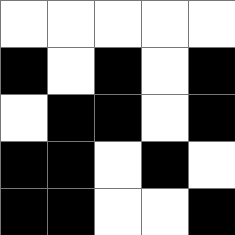[["white", "white", "white", "white", "white"], ["black", "white", "black", "white", "black"], ["white", "black", "black", "white", "black"], ["black", "black", "white", "black", "white"], ["black", "black", "white", "white", "black"]]